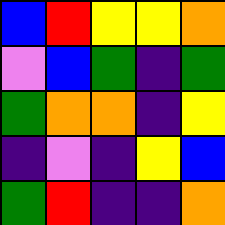[["blue", "red", "yellow", "yellow", "orange"], ["violet", "blue", "green", "indigo", "green"], ["green", "orange", "orange", "indigo", "yellow"], ["indigo", "violet", "indigo", "yellow", "blue"], ["green", "red", "indigo", "indigo", "orange"]]